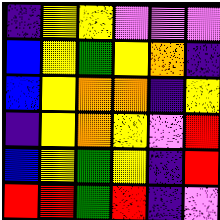[["indigo", "yellow", "yellow", "violet", "violet", "violet"], ["blue", "yellow", "green", "yellow", "orange", "indigo"], ["blue", "yellow", "orange", "orange", "indigo", "yellow"], ["indigo", "yellow", "orange", "yellow", "violet", "red"], ["blue", "yellow", "green", "yellow", "indigo", "red"], ["red", "red", "green", "red", "indigo", "violet"]]